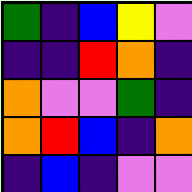[["green", "indigo", "blue", "yellow", "violet"], ["indigo", "indigo", "red", "orange", "indigo"], ["orange", "violet", "violet", "green", "indigo"], ["orange", "red", "blue", "indigo", "orange"], ["indigo", "blue", "indigo", "violet", "violet"]]